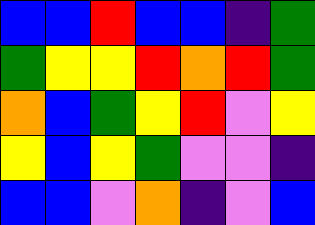[["blue", "blue", "red", "blue", "blue", "indigo", "green"], ["green", "yellow", "yellow", "red", "orange", "red", "green"], ["orange", "blue", "green", "yellow", "red", "violet", "yellow"], ["yellow", "blue", "yellow", "green", "violet", "violet", "indigo"], ["blue", "blue", "violet", "orange", "indigo", "violet", "blue"]]